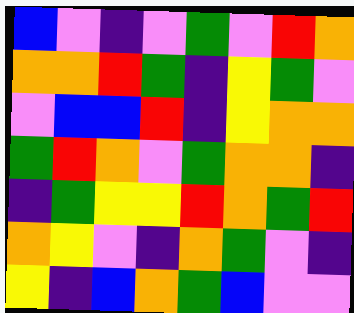[["blue", "violet", "indigo", "violet", "green", "violet", "red", "orange"], ["orange", "orange", "red", "green", "indigo", "yellow", "green", "violet"], ["violet", "blue", "blue", "red", "indigo", "yellow", "orange", "orange"], ["green", "red", "orange", "violet", "green", "orange", "orange", "indigo"], ["indigo", "green", "yellow", "yellow", "red", "orange", "green", "red"], ["orange", "yellow", "violet", "indigo", "orange", "green", "violet", "indigo"], ["yellow", "indigo", "blue", "orange", "green", "blue", "violet", "violet"]]